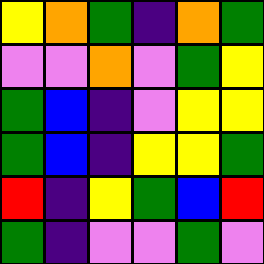[["yellow", "orange", "green", "indigo", "orange", "green"], ["violet", "violet", "orange", "violet", "green", "yellow"], ["green", "blue", "indigo", "violet", "yellow", "yellow"], ["green", "blue", "indigo", "yellow", "yellow", "green"], ["red", "indigo", "yellow", "green", "blue", "red"], ["green", "indigo", "violet", "violet", "green", "violet"]]